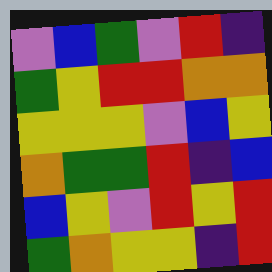[["violet", "blue", "green", "violet", "red", "indigo"], ["green", "yellow", "red", "red", "orange", "orange"], ["yellow", "yellow", "yellow", "violet", "blue", "yellow"], ["orange", "green", "green", "red", "indigo", "blue"], ["blue", "yellow", "violet", "red", "yellow", "red"], ["green", "orange", "yellow", "yellow", "indigo", "red"]]